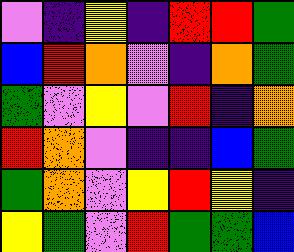[["violet", "indigo", "yellow", "indigo", "red", "red", "green"], ["blue", "red", "orange", "violet", "indigo", "orange", "green"], ["green", "violet", "yellow", "violet", "red", "indigo", "orange"], ["red", "orange", "violet", "indigo", "indigo", "blue", "green"], ["green", "orange", "violet", "yellow", "red", "yellow", "indigo"], ["yellow", "green", "violet", "red", "green", "green", "blue"]]